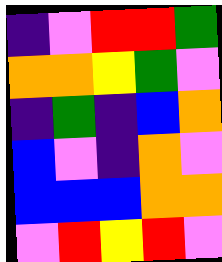[["indigo", "violet", "red", "red", "green"], ["orange", "orange", "yellow", "green", "violet"], ["indigo", "green", "indigo", "blue", "orange"], ["blue", "violet", "indigo", "orange", "violet"], ["blue", "blue", "blue", "orange", "orange"], ["violet", "red", "yellow", "red", "violet"]]